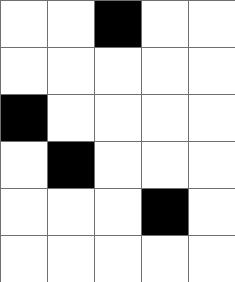[["white", "white", "black", "white", "white"], ["white", "white", "white", "white", "white"], ["black", "white", "white", "white", "white"], ["white", "black", "white", "white", "white"], ["white", "white", "white", "black", "white"], ["white", "white", "white", "white", "white"]]